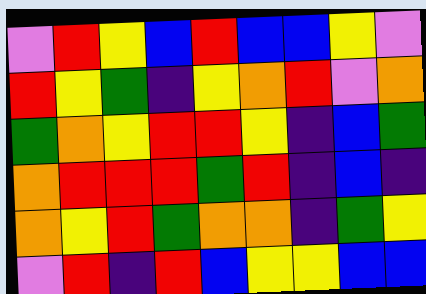[["violet", "red", "yellow", "blue", "red", "blue", "blue", "yellow", "violet"], ["red", "yellow", "green", "indigo", "yellow", "orange", "red", "violet", "orange"], ["green", "orange", "yellow", "red", "red", "yellow", "indigo", "blue", "green"], ["orange", "red", "red", "red", "green", "red", "indigo", "blue", "indigo"], ["orange", "yellow", "red", "green", "orange", "orange", "indigo", "green", "yellow"], ["violet", "red", "indigo", "red", "blue", "yellow", "yellow", "blue", "blue"]]